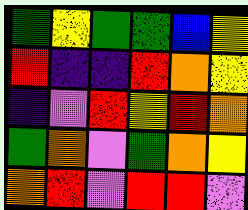[["green", "yellow", "green", "green", "blue", "yellow"], ["red", "indigo", "indigo", "red", "orange", "yellow"], ["indigo", "violet", "red", "yellow", "red", "orange"], ["green", "orange", "violet", "green", "orange", "yellow"], ["orange", "red", "violet", "red", "red", "violet"]]